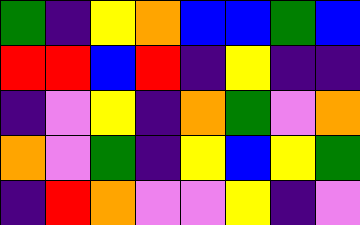[["green", "indigo", "yellow", "orange", "blue", "blue", "green", "blue"], ["red", "red", "blue", "red", "indigo", "yellow", "indigo", "indigo"], ["indigo", "violet", "yellow", "indigo", "orange", "green", "violet", "orange"], ["orange", "violet", "green", "indigo", "yellow", "blue", "yellow", "green"], ["indigo", "red", "orange", "violet", "violet", "yellow", "indigo", "violet"]]